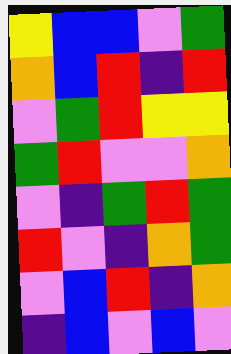[["yellow", "blue", "blue", "violet", "green"], ["orange", "blue", "red", "indigo", "red"], ["violet", "green", "red", "yellow", "yellow"], ["green", "red", "violet", "violet", "orange"], ["violet", "indigo", "green", "red", "green"], ["red", "violet", "indigo", "orange", "green"], ["violet", "blue", "red", "indigo", "orange"], ["indigo", "blue", "violet", "blue", "violet"]]